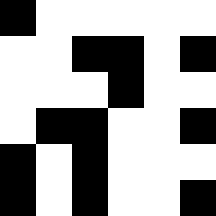[["black", "white", "white", "white", "white", "white"], ["white", "white", "black", "black", "white", "black"], ["white", "white", "white", "black", "white", "white"], ["white", "black", "black", "white", "white", "black"], ["black", "white", "black", "white", "white", "white"], ["black", "white", "black", "white", "white", "black"]]